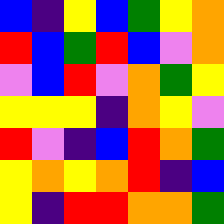[["blue", "indigo", "yellow", "blue", "green", "yellow", "orange"], ["red", "blue", "green", "red", "blue", "violet", "orange"], ["violet", "blue", "red", "violet", "orange", "green", "yellow"], ["yellow", "yellow", "yellow", "indigo", "orange", "yellow", "violet"], ["red", "violet", "indigo", "blue", "red", "orange", "green"], ["yellow", "orange", "yellow", "orange", "red", "indigo", "blue"], ["yellow", "indigo", "red", "red", "orange", "orange", "green"]]